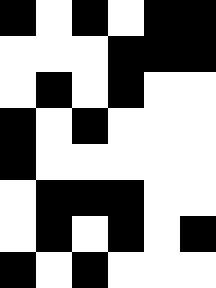[["black", "white", "black", "white", "black", "black"], ["white", "white", "white", "black", "black", "black"], ["white", "black", "white", "black", "white", "white"], ["black", "white", "black", "white", "white", "white"], ["black", "white", "white", "white", "white", "white"], ["white", "black", "black", "black", "white", "white"], ["white", "black", "white", "black", "white", "black"], ["black", "white", "black", "white", "white", "white"]]